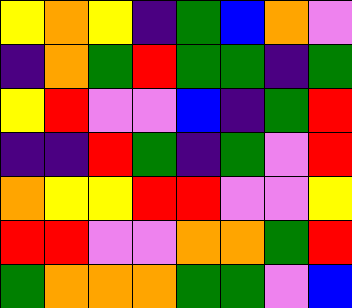[["yellow", "orange", "yellow", "indigo", "green", "blue", "orange", "violet"], ["indigo", "orange", "green", "red", "green", "green", "indigo", "green"], ["yellow", "red", "violet", "violet", "blue", "indigo", "green", "red"], ["indigo", "indigo", "red", "green", "indigo", "green", "violet", "red"], ["orange", "yellow", "yellow", "red", "red", "violet", "violet", "yellow"], ["red", "red", "violet", "violet", "orange", "orange", "green", "red"], ["green", "orange", "orange", "orange", "green", "green", "violet", "blue"]]